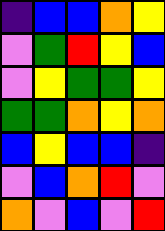[["indigo", "blue", "blue", "orange", "yellow"], ["violet", "green", "red", "yellow", "blue"], ["violet", "yellow", "green", "green", "yellow"], ["green", "green", "orange", "yellow", "orange"], ["blue", "yellow", "blue", "blue", "indigo"], ["violet", "blue", "orange", "red", "violet"], ["orange", "violet", "blue", "violet", "red"]]